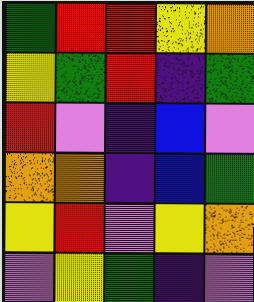[["green", "red", "red", "yellow", "orange"], ["yellow", "green", "red", "indigo", "green"], ["red", "violet", "indigo", "blue", "violet"], ["orange", "orange", "indigo", "blue", "green"], ["yellow", "red", "violet", "yellow", "orange"], ["violet", "yellow", "green", "indigo", "violet"]]